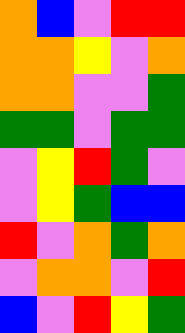[["orange", "blue", "violet", "red", "red"], ["orange", "orange", "yellow", "violet", "orange"], ["orange", "orange", "violet", "violet", "green"], ["green", "green", "violet", "green", "green"], ["violet", "yellow", "red", "green", "violet"], ["violet", "yellow", "green", "blue", "blue"], ["red", "violet", "orange", "green", "orange"], ["violet", "orange", "orange", "violet", "red"], ["blue", "violet", "red", "yellow", "green"]]